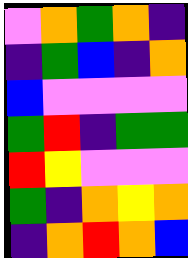[["violet", "orange", "green", "orange", "indigo"], ["indigo", "green", "blue", "indigo", "orange"], ["blue", "violet", "violet", "violet", "violet"], ["green", "red", "indigo", "green", "green"], ["red", "yellow", "violet", "violet", "violet"], ["green", "indigo", "orange", "yellow", "orange"], ["indigo", "orange", "red", "orange", "blue"]]